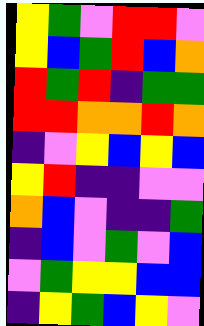[["yellow", "green", "violet", "red", "red", "violet"], ["yellow", "blue", "green", "red", "blue", "orange"], ["red", "green", "red", "indigo", "green", "green"], ["red", "red", "orange", "orange", "red", "orange"], ["indigo", "violet", "yellow", "blue", "yellow", "blue"], ["yellow", "red", "indigo", "indigo", "violet", "violet"], ["orange", "blue", "violet", "indigo", "indigo", "green"], ["indigo", "blue", "violet", "green", "violet", "blue"], ["violet", "green", "yellow", "yellow", "blue", "blue"], ["indigo", "yellow", "green", "blue", "yellow", "violet"]]